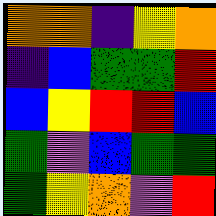[["orange", "orange", "indigo", "yellow", "orange"], ["indigo", "blue", "green", "green", "red"], ["blue", "yellow", "red", "red", "blue"], ["green", "violet", "blue", "green", "green"], ["green", "yellow", "orange", "violet", "red"]]